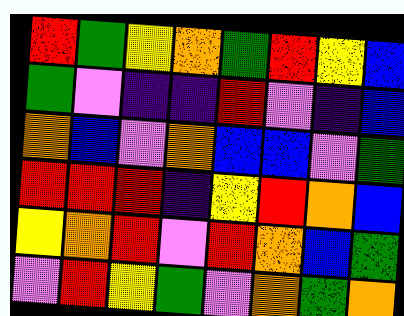[["red", "green", "yellow", "orange", "green", "red", "yellow", "blue"], ["green", "violet", "indigo", "indigo", "red", "violet", "indigo", "blue"], ["orange", "blue", "violet", "orange", "blue", "blue", "violet", "green"], ["red", "red", "red", "indigo", "yellow", "red", "orange", "blue"], ["yellow", "orange", "red", "violet", "red", "orange", "blue", "green"], ["violet", "red", "yellow", "green", "violet", "orange", "green", "orange"]]